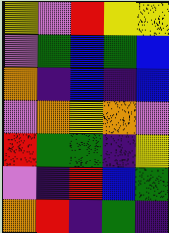[["yellow", "violet", "red", "yellow", "yellow"], ["violet", "green", "blue", "green", "blue"], ["orange", "indigo", "blue", "indigo", "blue"], ["violet", "orange", "yellow", "orange", "violet"], ["red", "green", "green", "indigo", "yellow"], ["violet", "indigo", "red", "blue", "green"], ["orange", "red", "indigo", "green", "indigo"]]